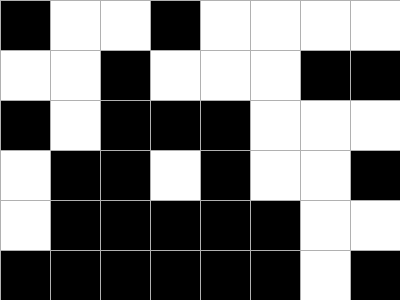[["black", "white", "white", "black", "white", "white", "white", "white"], ["white", "white", "black", "white", "white", "white", "black", "black"], ["black", "white", "black", "black", "black", "white", "white", "white"], ["white", "black", "black", "white", "black", "white", "white", "black"], ["white", "black", "black", "black", "black", "black", "white", "white"], ["black", "black", "black", "black", "black", "black", "white", "black"]]